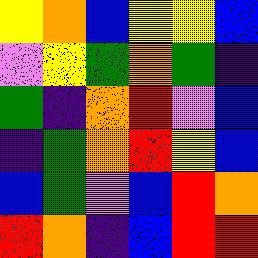[["yellow", "orange", "blue", "yellow", "yellow", "blue"], ["violet", "yellow", "green", "orange", "green", "indigo"], ["green", "indigo", "orange", "red", "violet", "blue"], ["indigo", "green", "orange", "red", "yellow", "blue"], ["blue", "green", "violet", "blue", "red", "orange"], ["red", "orange", "indigo", "blue", "red", "red"]]